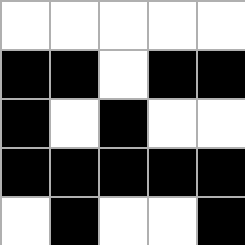[["white", "white", "white", "white", "white"], ["black", "black", "white", "black", "black"], ["black", "white", "black", "white", "white"], ["black", "black", "black", "black", "black"], ["white", "black", "white", "white", "black"]]